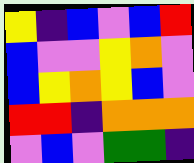[["yellow", "indigo", "blue", "violet", "blue", "red"], ["blue", "violet", "violet", "yellow", "orange", "violet"], ["blue", "yellow", "orange", "yellow", "blue", "violet"], ["red", "red", "indigo", "orange", "orange", "orange"], ["violet", "blue", "violet", "green", "green", "indigo"]]